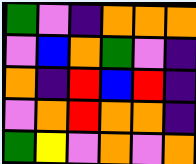[["green", "violet", "indigo", "orange", "orange", "orange"], ["violet", "blue", "orange", "green", "violet", "indigo"], ["orange", "indigo", "red", "blue", "red", "indigo"], ["violet", "orange", "red", "orange", "orange", "indigo"], ["green", "yellow", "violet", "orange", "violet", "orange"]]